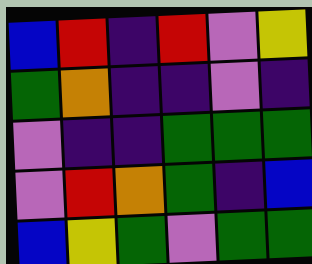[["blue", "red", "indigo", "red", "violet", "yellow"], ["green", "orange", "indigo", "indigo", "violet", "indigo"], ["violet", "indigo", "indigo", "green", "green", "green"], ["violet", "red", "orange", "green", "indigo", "blue"], ["blue", "yellow", "green", "violet", "green", "green"]]